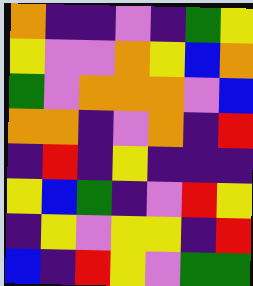[["orange", "indigo", "indigo", "violet", "indigo", "green", "yellow"], ["yellow", "violet", "violet", "orange", "yellow", "blue", "orange"], ["green", "violet", "orange", "orange", "orange", "violet", "blue"], ["orange", "orange", "indigo", "violet", "orange", "indigo", "red"], ["indigo", "red", "indigo", "yellow", "indigo", "indigo", "indigo"], ["yellow", "blue", "green", "indigo", "violet", "red", "yellow"], ["indigo", "yellow", "violet", "yellow", "yellow", "indigo", "red"], ["blue", "indigo", "red", "yellow", "violet", "green", "green"]]